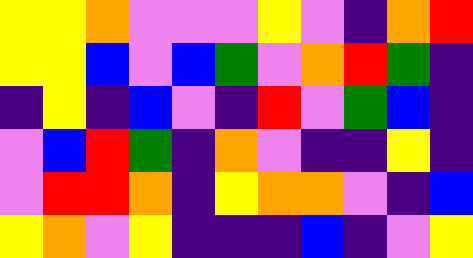[["yellow", "yellow", "orange", "violet", "violet", "violet", "yellow", "violet", "indigo", "orange", "red"], ["yellow", "yellow", "blue", "violet", "blue", "green", "violet", "orange", "red", "green", "indigo"], ["indigo", "yellow", "indigo", "blue", "violet", "indigo", "red", "violet", "green", "blue", "indigo"], ["violet", "blue", "red", "green", "indigo", "orange", "violet", "indigo", "indigo", "yellow", "indigo"], ["violet", "red", "red", "orange", "indigo", "yellow", "orange", "orange", "violet", "indigo", "blue"], ["yellow", "orange", "violet", "yellow", "indigo", "indigo", "indigo", "blue", "indigo", "violet", "yellow"]]